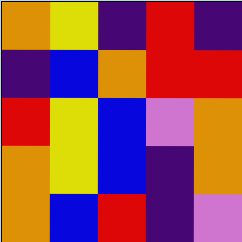[["orange", "yellow", "indigo", "red", "indigo"], ["indigo", "blue", "orange", "red", "red"], ["red", "yellow", "blue", "violet", "orange"], ["orange", "yellow", "blue", "indigo", "orange"], ["orange", "blue", "red", "indigo", "violet"]]